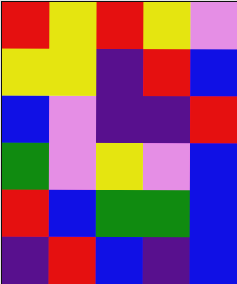[["red", "yellow", "red", "yellow", "violet"], ["yellow", "yellow", "indigo", "red", "blue"], ["blue", "violet", "indigo", "indigo", "red"], ["green", "violet", "yellow", "violet", "blue"], ["red", "blue", "green", "green", "blue"], ["indigo", "red", "blue", "indigo", "blue"]]